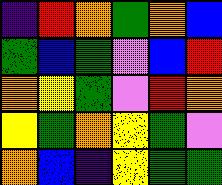[["indigo", "red", "orange", "green", "orange", "blue"], ["green", "blue", "green", "violet", "blue", "red"], ["orange", "yellow", "green", "violet", "red", "orange"], ["yellow", "green", "orange", "yellow", "green", "violet"], ["orange", "blue", "indigo", "yellow", "green", "green"]]